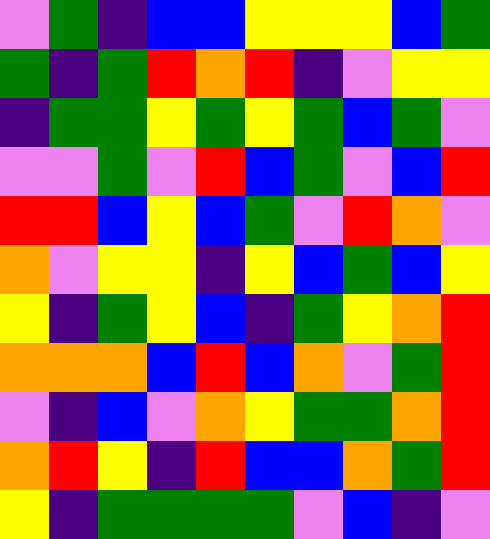[["violet", "green", "indigo", "blue", "blue", "yellow", "yellow", "yellow", "blue", "green"], ["green", "indigo", "green", "red", "orange", "red", "indigo", "violet", "yellow", "yellow"], ["indigo", "green", "green", "yellow", "green", "yellow", "green", "blue", "green", "violet"], ["violet", "violet", "green", "violet", "red", "blue", "green", "violet", "blue", "red"], ["red", "red", "blue", "yellow", "blue", "green", "violet", "red", "orange", "violet"], ["orange", "violet", "yellow", "yellow", "indigo", "yellow", "blue", "green", "blue", "yellow"], ["yellow", "indigo", "green", "yellow", "blue", "indigo", "green", "yellow", "orange", "red"], ["orange", "orange", "orange", "blue", "red", "blue", "orange", "violet", "green", "red"], ["violet", "indigo", "blue", "violet", "orange", "yellow", "green", "green", "orange", "red"], ["orange", "red", "yellow", "indigo", "red", "blue", "blue", "orange", "green", "red"], ["yellow", "indigo", "green", "green", "green", "green", "violet", "blue", "indigo", "violet"]]